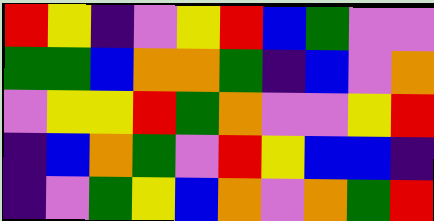[["red", "yellow", "indigo", "violet", "yellow", "red", "blue", "green", "violet", "violet"], ["green", "green", "blue", "orange", "orange", "green", "indigo", "blue", "violet", "orange"], ["violet", "yellow", "yellow", "red", "green", "orange", "violet", "violet", "yellow", "red"], ["indigo", "blue", "orange", "green", "violet", "red", "yellow", "blue", "blue", "indigo"], ["indigo", "violet", "green", "yellow", "blue", "orange", "violet", "orange", "green", "red"]]